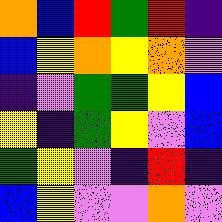[["orange", "blue", "red", "green", "red", "indigo"], ["blue", "yellow", "orange", "yellow", "orange", "violet"], ["indigo", "violet", "green", "green", "yellow", "blue"], ["yellow", "indigo", "green", "yellow", "violet", "blue"], ["green", "yellow", "violet", "indigo", "red", "indigo"], ["blue", "yellow", "violet", "violet", "orange", "violet"]]